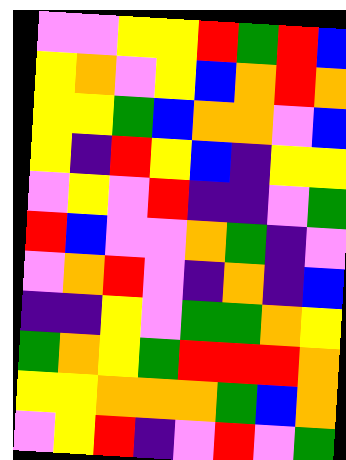[["violet", "violet", "yellow", "yellow", "red", "green", "red", "blue"], ["yellow", "orange", "violet", "yellow", "blue", "orange", "red", "orange"], ["yellow", "yellow", "green", "blue", "orange", "orange", "violet", "blue"], ["yellow", "indigo", "red", "yellow", "blue", "indigo", "yellow", "yellow"], ["violet", "yellow", "violet", "red", "indigo", "indigo", "violet", "green"], ["red", "blue", "violet", "violet", "orange", "green", "indigo", "violet"], ["violet", "orange", "red", "violet", "indigo", "orange", "indigo", "blue"], ["indigo", "indigo", "yellow", "violet", "green", "green", "orange", "yellow"], ["green", "orange", "yellow", "green", "red", "red", "red", "orange"], ["yellow", "yellow", "orange", "orange", "orange", "green", "blue", "orange"], ["violet", "yellow", "red", "indigo", "violet", "red", "violet", "green"]]